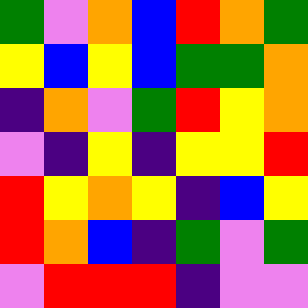[["green", "violet", "orange", "blue", "red", "orange", "green"], ["yellow", "blue", "yellow", "blue", "green", "green", "orange"], ["indigo", "orange", "violet", "green", "red", "yellow", "orange"], ["violet", "indigo", "yellow", "indigo", "yellow", "yellow", "red"], ["red", "yellow", "orange", "yellow", "indigo", "blue", "yellow"], ["red", "orange", "blue", "indigo", "green", "violet", "green"], ["violet", "red", "red", "red", "indigo", "violet", "violet"]]